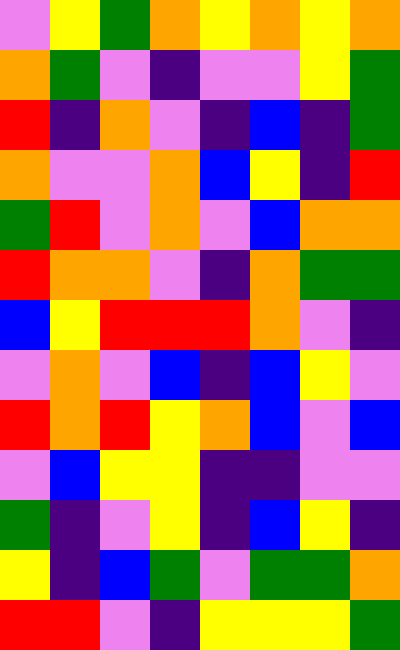[["violet", "yellow", "green", "orange", "yellow", "orange", "yellow", "orange"], ["orange", "green", "violet", "indigo", "violet", "violet", "yellow", "green"], ["red", "indigo", "orange", "violet", "indigo", "blue", "indigo", "green"], ["orange", "violet", "violet", "orange", "blue", "yellow", "indigo", "red"], ["green", "red", "violet", "orange", "violet", "blue", "orange", "orange"], ["red", "orange", "orange", "violet", "indigo", "orange", "green", "green"], ["blue", "yellow", "red", "red", "red", "orange", "violet", "indigo"], ["violet", "orange", "violet", "blue", "indigo", "blue", "yellow", "violet"], ["red", "orange", "red", "yellow", "orange", "blue", "violet", "blue"], ["violet", "blue", "yellow", "yellow", "indigo", "indigo", "violet", "violet"], ["green", "indigo", "violet", "yellow", "indigo", "blue", "yellow", "indigo"], ["yellow", "indigo", "blue", "green", "violet", "green", "green", "orange"], ["red", "red", "violet", "indigo", "yellow", "yellow", "yellow", "green"]]